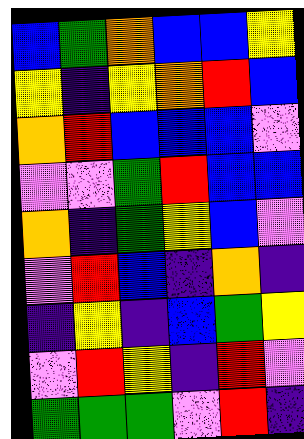[["blue", "green", "orange", "blue", "blue", "yellow"], ["yellow", "indigo", "yellow", "orange", "red", "blue"], ["orange", "red", "blue", "blue", "blue", "violet"], ["violet", "violet", "green", "red", "blue", "blue"], ["orange", "indigo", "green", "yellow", "blue", "violet"], ["violet", "red", "blue", "indigo", "orange", "indigo"], ["indigo", "yellow", "indigo", "blue", "green", "yellow"], ["violet", "red", "yellow", "indigo", "red", "violet"], ["green", "green", "green", "violet", "red", "indigo"]]